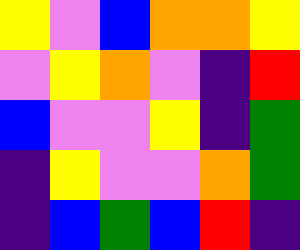[["yellow", "violet", "blue", "orange", "orange", "yellow"], ["violet", "yellow", "orange", "violet", "indigo", "red"], ["blue", "violet", "violet", "yellow", "indigo", "green"], ["indigo", "yellow", "violet", "violet", "orange", "green"], ["indigo", "blue", "green", "blue", "red", "indigo"]]